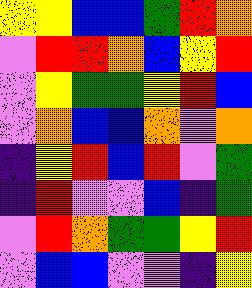[["yellow", "yellow", "blue", "blue", "green", "red", "orange"], ["violet", "red", "red", "orange", "blue", "yellow", "red"], ["violet", "yellow", "green", "green", "yellow", "red", "blue"], ["violet", "orange", "blue", "blue", "orange", "violet", "orange"], ["indigo", "yellow", "red", "blue", "red", "violet", "green"], ["indigo", "red", "violet", "violet", "blue", "indigo", "green"], ["violet", "red", "orange", "green", "green", "yellow", "red"], ["violet", "blue", "blue", "violet", "violet", "indigo", "yellow"]]